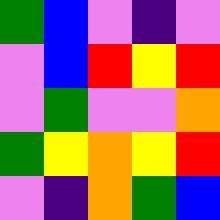[["green", "blue", "violet", "indigo", "violet"], ["violet", "blue", "red", "yellow", "red"], ["violet", "green", "violet", "violet", "orange"], ["green", "yellow", "orange", "yellow", "red"], ["violet", "indigo", "orange", "green", "blue"]]